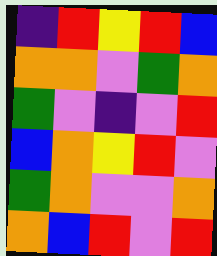[["indigo", "red", "yellow", "red", "blue"], ["orange", "orange", "violet", "green", "orange"], ["green", "violet", "indigo", "violet", "red"], ["blue", "orange", "yellow", "red", "violet"], ["green", "orange", "violet", "violet", "orange"], ["orange", "blue", "red", "violet", "red"]]